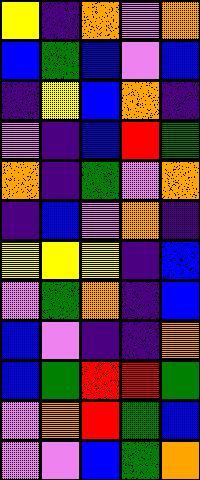[["yellow", "indigo", "orange", "violet", "orange"], ["blue", "green", "blue", "violet", "blue"], ["indigo", "yellow", "blue", "orange", "indigo"], ["violet", "indigo", "blue", "red", "green"], ["orange", "indigo", "green", "violet", "orange"], ["indigo", "blue", "violet", "orange", "indigo"], ["yellow", "yellow", "yellow", "indigo", "blue"], ["violet", "green", "orange", "indigo", "blue"], ["blue", "violet", "indigo", "indigo", "orange"], ["blue", "green", "red", "red", "green"], ["violet", "orange", "red", "green", "blue"], ["violet", "violet", "blue", "green", "orange"]]